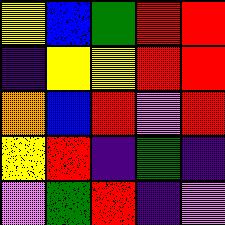[["yellow", "blue", "green", "red", "red"], ["indigo", "yellow", "yellow", "red", "red"], ["orange", "blue", "red", "violet", "red"], ["yellow", "red", "indigo", "green", "indigo"], ["violet", "green", "red", "indigo", "violet"]]